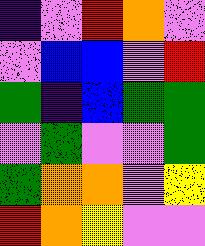[["indigo", "violet", "red", "orange", "violet"], ["violet", "blue", "blue", "violet", "red"], ["green", "indigo", "blue", "green", "green"], ["violet", "green", "violet", "violet", "green"], ["green", "orange", "orange", "violet", "yellow"], ["red", "orange", "yellow", "violet", "violet"]]